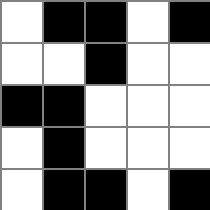[["white", "black", "black", "white", "black"], ["white", "white", "black", "white", "white"], ["black", "black", "white", "white", "white"], ["white", "black", "white", "white", "white"], ["white", "black", "black", "white", "black"]]